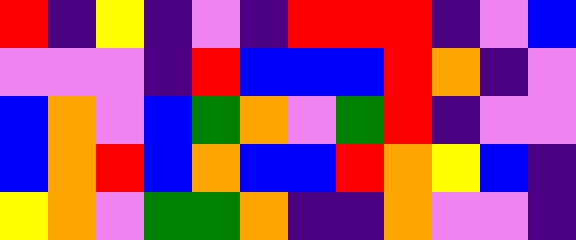[["red", "indigo", "yellow", "indigo", "violet", "indigo", "red", "red", "red", "indigo", "violet", "blue"], ["violet", "violet", "violet", "indigo", "red", "blue", "blue", "blue", "red", "orange", "indigo", "violet"], ["blue", "orange", "violet", "blue", "green", "orange", "violet", "green", "red", "indigo", "violet", "violet"], ["blue", "orange", "red", "blue", "orange", "blue", "blue", "red", "orange", "yellow", "blue", "indigo"], ["yellow", "orange", "violet", "green", "green", "orange", "indigo", "indigo", "orange", "violet", "violet", "indigo"]]